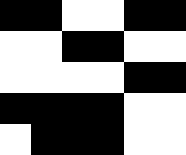[["black", "black", "white", "white", "black", "black"], ["white", "white", "black", "black", "white", "white"], ["white", "white", "white", "white", "black", "black"], ["black", "black", "black", "black", "white", "white"], ["white", "black", "black", "black", "white", "white"]]